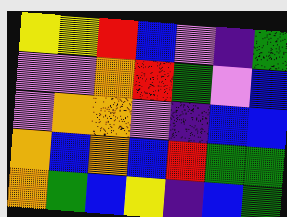[["yellow", "yellow", "red", "blue", "violet", "indigo", "green"], ["violet", "violet", "orange", "red", "green", "violet", "blue"], ["violet", "orange", "orange", "violet", "indigo", "blue", "blue"], ["orange", "blue", "orange", "blue", "red", "green", "green"], ["orange", "green", "blue", "yellow", "indigo", "blue", "green"]]